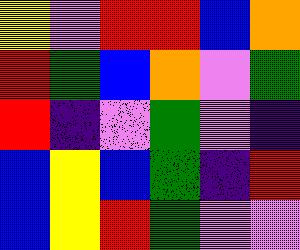[["yellow", "violet", "red", "red", "blue", "orange"], ["red", "green", "blue", "orange", "violet", "green"], ["red", "indigo", "violet", "green", "violet", "indigo"], ["blue", "yellow", "blue", "green", "indigo", "red"], ["blue", "yellow", "red", "green", "violet", "violet"]]